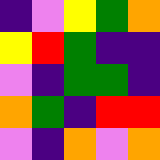[["indigo", "violet", "yellow", "green", "orange"], ["yellow", "red", "green", "indigo", "indigo"], ["violet", "indigo", "green", "green", "indigo"], ["orange", "green", "indigo", "red", "red"], ["violet", "indigo", "orange", "violet", "orange"]]